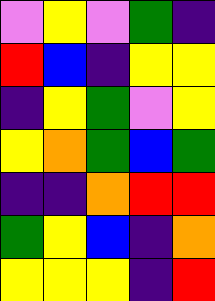[["violet", "yellow", "violet", "green", "indigo"], ["red", "blue", "indigo", "yellow", "yellow"], ["indigo", "yellow", "green", "violet", "yellow"], ["yellow", "orange", "green", "blue", "green"], ["indigo", "indigo", "orange", "red", "red"], ["green", "yellow", "blue", "indigo", "orange"], ["yellow", "yellow", "yellow", "indigo", "red"]]